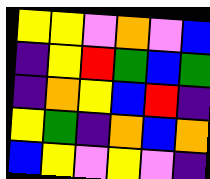[["yellow", "yellow", "violet", "orange", "violet", "blue"], ["indigo", "yellow", "red", "green", "blue", "green"], ["indigo", "orange", "yellow", "blue", "red", "indigo"], ["yellow", "green", "indigo", "orange", "blue", "orange"], ["blue", "yellow", "violet", "yellow", "violet", "indigo"]]